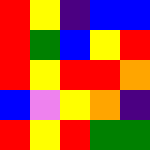[["red", "yellow", "indigo", "blue", "blue"], ["red", "green", "blue", "yellow", "red"], ["red", "yellow", "red", "red", "orange"], ["blue", "violet", "yellow", "orange", "indigo"], ["red", "yellow", "red", "green", "green"]]